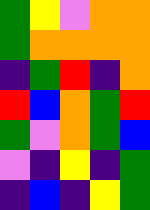[["green", "yellow", "violet", "orange", "orange"], ["green", "orange", "orange", "orange", "orange"], ["indigo", "green", "red", "indigo", "orange"], ["red", "blue", "orange", "green", "red"], ["green", "violet", "orange", "green", "blue"], ["violet", "indigo", "yellow", "indigo", "green"], ["indigo", "blue", "indigo", "yellow", "green"]]